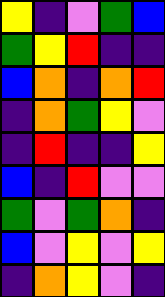[["yellow", "indigo", "violet", "green", "blue"], ["green", "yellow", "red", "indigo", "indigo"], ["blue", "orange", "indigo", "orange", "red"], ["indigo", "orange", "green", "yellow", "violet"], ["indigo", "red", "indigo", "indigo", "yellow"], ["blue", "indigo", "red", "violet", "violet"], ["green", "violet", "green", "orange", "indigo"], ["blue", "violet", "yellow", "violet", "yellow"], ["indigo", "orange", "yellow", "violet", "indigo"]]